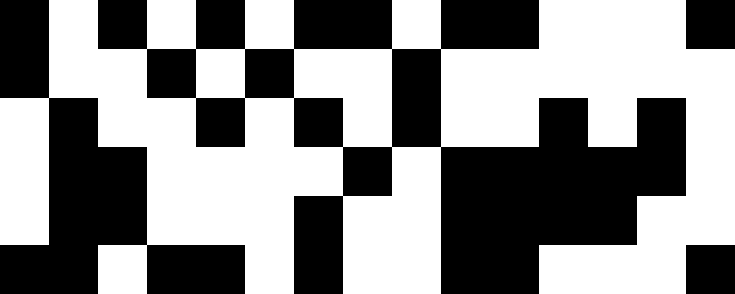[["black", "white", "black", "white", "black", "white", "black", "black", "white", "black", "black", "white", "white", "white", "black"], ["black", "white", "white", "black", "white", "black", "white", "white", "black", "white", "white", "white", "white", "white", "white"], ["white", "black", "white", "white", "black", "white", "black", "white", "black", "white", "white", "black", "white", "black", "white"], ["white", "black", "black", "white", "white", "white", "white", "black", "white", "black", "black", "black", "black", "black", "white"], ["white", "black", "black", "white", "white", "white", "black", "white", "white", "black", "black", "black", "black", "white", "white"], ["black", "black", "white", "black", "black", "white", "black", "white", "white", "black", "black", "white", "white", "white", "black"]]